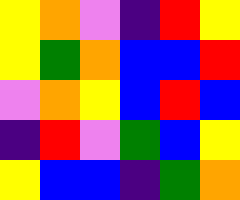[["yellow", "orange", "violet", "indigo", "red", "yellow"], ["yellow", "green", "orange", "blue", "blue", "red"], ["violet", "orange", "yellow", "blue", "red", "blue"], ["indigo", "red", "violet", "green", "blue", "yellow"], ["yellow", "blue", "blue", "indigo", "green", "orange"]]